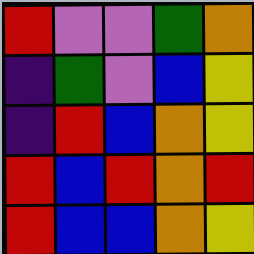[["red", "violet", "violet", "green", "orange"], ["indigo", "green", "violet", "blue", "yellow"], ["indigo", "red", "blue", "orange", "yellow"], ["red", "blue", "red", "orange", "red"], ["red", "blue", "blue", "orange", "yellow"]]